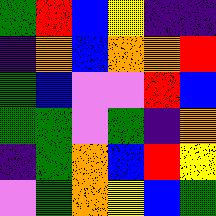[["green", "red", "blue", "yellow", "indigo", "indigo"], ["indigo", "orange", "blue", "orange", "orange", "red"], ["green", "blue", "violet", "violet", "red", "blue"], ["green", "green", "violet", "green", "indigo", "orange"], ["indigo", "green", "orange", "blue", "red", "yellow"], ["violet", "green", "orange", "yellow", "blue", "green"]]